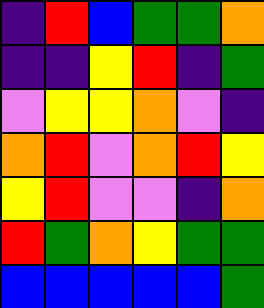[["indigo", "red", "blue", "green", "green", "orange"], ["indigo", "indigo", "yellow", "red", "indigo", "green"], ["violet", "yellow", "yellow", "orange", "violet", "indigo"], ["orange", "red", "violet", "orange", "red", "yellow"], ["yellow", "red", "violet", "violet", "indigo", "orange"], ["red", "green", "orange", "yellow", "green", "green"], ["blue", "blue", "blue", "blue", "blue", "green"]]